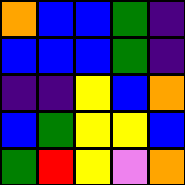[["orange", "blue", "blue", "green", "indigo"], ["blue", "blue", "blue", "green", "indigo"], ["indigo", "indigo", "yellow", "blue", "orange"], ["blue", "green", "yellow", "yellow", "blue"], ["green", "red", "yellow", "violet", "orange"]]